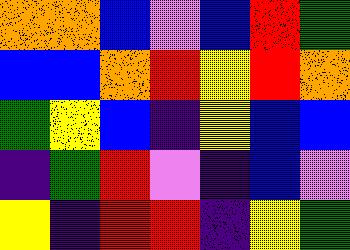[["orange", "orange", "blue", "violet", "blue", "red", "green"], ["blue", "blue", "orange", "red", "yellow", "red", "orange"], ["green", "yellow", "blue", "indigo", "yellow", "blue", "blue"], ["indigo", "green", "red", "violet", "indigo", "blue", "violet"], ["yellow", "indigo", "red", "red", "indigo", "yellow", "green"]]